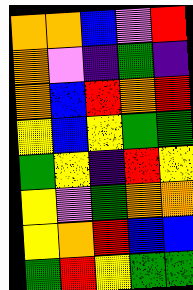[["orange", "orange", "blue", "violet", "red"], ["orange", "violet", "indigo", "green", "indigo"], ["orange", "blue", "red", "orange", "red"], ["yellow", "blue", "yellow", "green", "green"], ["green", "yellow", "indigo", "red", "yellow"], ["yellow", "violet", "green", "orange", "orange"], ["yellow", "orange", "red", "blue", "blue"], ["green", "red", "yellow", "green", "green"]]